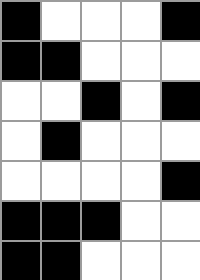[["black", "white", "white", "white", "black"], ["black", "black", "white", "white", "white"], ["white", "white", "black", "white", "black"], ["white", "black", "white", "white", "white"], ["white", "white", "white", "white", "black"], ["black", "black", "black", "white", "white"], ["black", "black", "white", "white", "white"]]